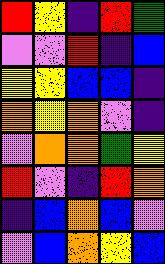[["red", "yellow", "indigo", "red", "green"], ["violet", "violet", "red", "indigo", "blue"], ["yellow", "yellow", "blue", "blue", "indigo"], ["orange", "yellow", "orange", "violet", "indigo"], ["violet", "orange", "orange", "green", "yellow"], ["red", "violet", "indigo", "red", "orange"], ["indigo", "blue", "orange", "blue", "violet"], ["violet", "blue", "orange", "yellow", "blue"]]